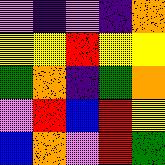[["violet", "indigo", "violet", "indigo", "orange"], ["yellow", "yellow", "red", "yellow", "yellow"], ["green", "orange", "indigo", "green", "orange"], ["violet", "red", "blue", "red", "yellow"], ["blue", "orange", "violet", "red", "green"]]